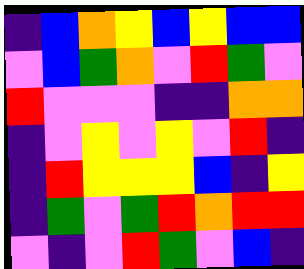[["indigo", "blue", "orange", "yellow", "blue", "yellow", "blue", "blue"], ["violet", "blue", "green", "orange", "violet", "red", "green", "violet"], ["red", "violet", "violet", "violet", "indigo", "indigo", "orange", "orange"], ["indigo", "violet", "yellow", "violet", "yellow", "violet", "red", "indigo"], ["indigo", "red", "yellow", "yellow", "yellow", "blue", "indigo", "yellow"], ["indigo", "green", "violet", "green", "red", "orange", "red", "red"], ["violet", "indigo", "violet", "red", "green", "violet", "blue", "indigo"]]